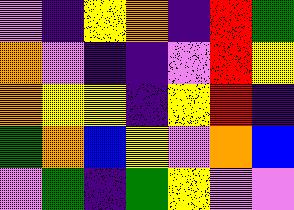[["violet", "indigo", "yellow", "orange", "indigo", "red", "green"], ["orange", "violet", "indigo", "indigo", "violet", "red", "yellow"], ["orange", "yellow", "yellow", "indigo", "yellow", "red", "indigo"], ["green", "orange", "blue", "yellow", "violet", "orange", "blue"], ["violet", "green", "indigo", "green", "yellow", "violet", "violet"]]